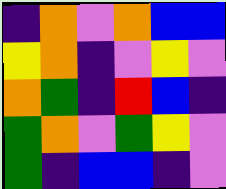[["indigo", "orange", "violet", "orange", "blue", "blue"], ["yellow", "orange", "indigo", "violet", "yellow", "violet"], ["orange", "green", "indigo", "red", "blue", "indigo"], ["green", "orange", "violet", "green", "yellow", "violet"], ["green", "indigo", "blue", "blue", "indigo", "violet"]]